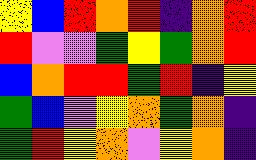[["yellow", "blue", "red", "orange", "red", "indigo", "orange", "red"], ["red", "violet", "violet", "green", "yellow", "green", "orange", "red"], ["blue", "orange", "red", "red", "green", "red", "indigo", "yellow"], ["green", "blue", "violet", "yellow", "orange", "green", "orange", "indigo"], ["green", "red", "yellow", "orange", "violet", "yellow", "orange", "indigo"]]